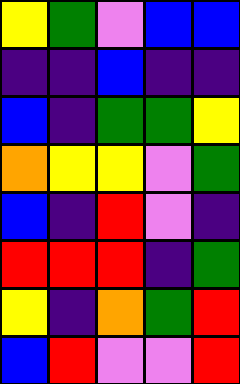[["yellow", "green", "violet", "blue", "blue"], ["indigo", "indigo", "blue", "indigo", "indigo"], ["blue", "indigo", "green", "green", "yellow"], ["orange", "yellow", "yellow", "violet", "green"], ["blue", "indigo", "red", "violet", "indigo"], ["red", "red", "red", "indigo", "green"], ["yellow", "indigo", "orange", "green", "red"], ["blue", "red", "violet", "violet", "red"]]